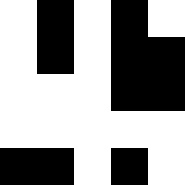[["white", "black", "white", "black", "white"], ["white", "black", "white", "black", "black"], ["white", "white", "white", "black", "black"], ["white", "white", "white", "white", "white"], ["black", "black", "white", "black", "white"]]